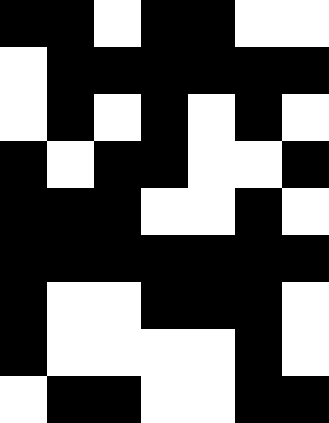[["black", "black", "white", "black", "black", "white", "white"], ["white", "black", "black", "black", "black", "black", "black"], ["white", "black", "white", "black", "white", "black", "white"], ["black", "white", "black", "black", "white", "white", "black"], ["black", "black", "black", "white", "white", "black", "white"], ["black", "black", "black", "black", "black", "black", "black"], ["black", "white", "white", "black", "black", "black", "white"], ["black", "white", "white", "white", "white", "black", "white"], ["white", "black", "black", "white", "white", "black", "black"]]